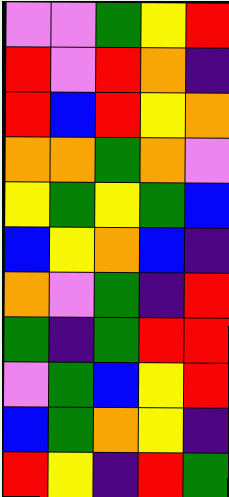[["violet", "violet", "green", "yellow", "red"], ["red", "violet", "red", "orange", "indigo"], ["red", "blue", "red", "yellow", "orange"], ["orange", "orange", "green", "orange", "violet"], ["yellow", "green", "yellow", "green", "blue"], ["blue", "yellow", "orange", "blue", "indigo"], ["orange", "violet", "green", "indigo", "red"], ["green", "indigo", "green", "red", "red"], ["violet", "green", "blue", "yellow", "red"], ["blue", "green", "orange", "yellow", "indigo"], ["red", "yellow", "indigo", "red", "green"]]